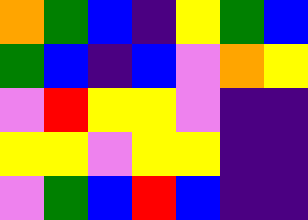[["orange", "green", "blue", "indigo", "yellow", "green", "blue"], ["green", "blue", "indigo", "blue", "violet", "orange", "yellow"], ["violet", "red", "yellow", "yellow", "violet", "indigo", "indigo"], ["yellow", "yellow", "violet", "yellow", "yellow", "indigo", "indigo"], ["violet", "green", "blue", "red", "blue", "indigo", "indigo"]]